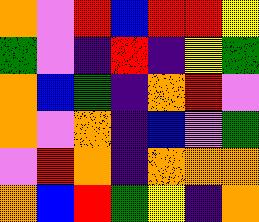[["orange", "violet", "red", "blue", "red", "red", "yellow"], ["green", "violet", "indigo", "red", "indigo", "yellow", "green"], ["orange", "blue", "green", "indigo", "orange", "red", "violet"], ["orange", "violet", "orange", "indigo", "blue", "violet", "green"], ["violet", "red", "orange", "indigo", "orange", "orange", "orange"], ["orange", "blue", "red", "green", "yellow", "indigo", "orange"]]